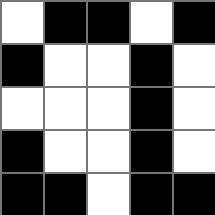[["white", "black", "black", "white", "black"], ["black", "white", "white", "black", "white"], ["white", "white", "white", "black", "white"], ["black", "white", "white", "black", "white"], ["black", "black", "white", "black", "black"]]